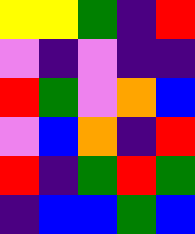[["yellow", "yellow", "green", "indigo", "red"], ["violet", "indigo", "violet", "indigo", "indigo"], ["red", "green", "violet", "orange", "blue"], ["violet", "blue", "orange", "indigo", "red"], ["red", "indigo", "green", "red", "green"], ["indigo", "blue", "blue", "green", "blue"]]